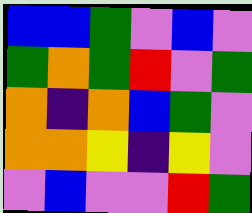[["blue", "blue", "green", "violet", "blue", "violet"], ["green", "orange", "green", "red", "violet", "green"], ["orange", "indigo", "orange", "blue", "green", "violet"], ["orange", "orange", "yellow", "indigo", "yellow", "violet"], ["violet", "blue", "violet", "violet", "red", "green"]]